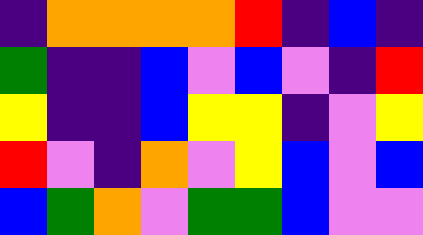[["indigo", "orange", "orange", "orange", "orange", "red", "indigo", "blue", "indigo"], ["green", "indigo", "indigo", "blue", "violet", "blue", "violet", "indigo", "red"], ["yellow", "indigo", "indigo", "blue", "yellow", "yellow", "indigo", "violet", "yellow"], ["red", "violet", "indigo", "orange", "violet", "yellow", "blue", "violet", "blue"], ["blue", "green", "orange", "violet", "green", "green", "blue", "violet", "violet"]]